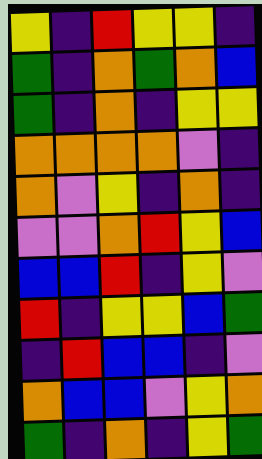[["yellow", "indigo", "red", "yellow", "yellow", "indigo"], ["green", "indigo", "orange", "green", "orange", "blue"], ["green", "indigo", "orange", "indigo", "yellow", "yellow"], ["orange", "orange", "orange", "orange", "violet", "indigo"], ["orange", "violet", "yellow", "indigo", "orange", "indigo"], ["violet", "violet", "orange", "red", "yellow", "blue"], ["blue", "blue", "red", "indigo", "yellow", "violet"], ["red", "indigo", "yellow", "yellow", "blue", "green"], ["indigo", "red", "blue", "blue", "indigo", "violet"], ["orange", "blue", "blue", "violet", "yellow", "orange"], ["green", "indigo", "orange", "indigo", "yellow", "green"]]